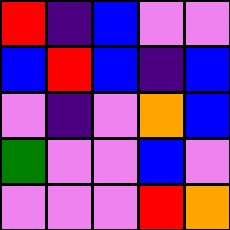[["red", "indigo", "blue", "violet", "violet"], ["blue", "red", "blue", "indigo", "blue"], ["violet", "indigo", "violet", "orange", "blue"], ["green", "violet", "violet", "blue", "violet"], ["violet", "violet", "violet", "red", "orange"]]